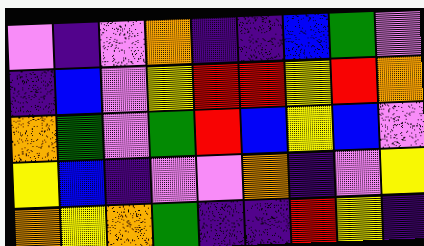[["violet", "indigo", "violet", "orange", "indigo", "indigo", "blue", "green", "violet"], ["indigo", "blue", "violet", "yellow", "red", "red", "yellow", "red", "orange"], ["orange", "green", "violet", "green", "red", "blue", "yellow", "blue", "violet"], ["yellow", "blue", "indigo", "violet", "violet", "orange", "indigo", "violet", "yellow"], ["orange", "yellow", "orange", "green", "indigo", "indigo", "red", "yellow", "indigo"]]